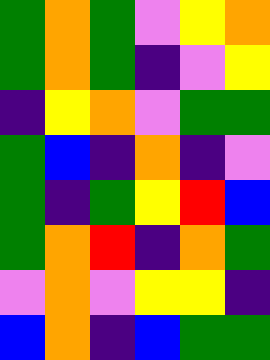[["green", "orange", "green", "violet", "yellow", "orange"], ["green", "orange", "green", "indigo", "violet", "yellow"], ["indigo", "yellow", "orange", "violet", "green", "green"], ["green", "blue", "indigo", "orange", "indigo", "violet"], ["green", "indigo", "green", "yellow", "red", "blue"], ["green", "orange", "red", "indigo", "orange", "green"], ["violet", "orange", "violet", "yellow", "yellow", "indigo"], ["blue", "orange", "indigo", "blue", "green", "green"]]